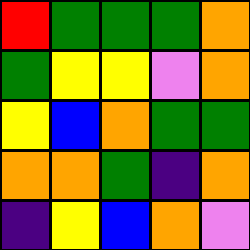[["red", "green", "green", "green", "orange"], ["green", "yellow", "yellow", "violet", "orange"], ["yellow", "blue", "orange", "green", "green"], ["orange", "orange", "green", "indigo", "orange"], ["indigo", "yellow", "blue", "orange", "violet"]]